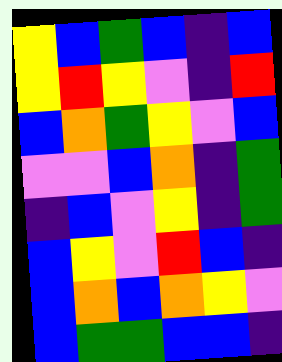[["yellow", "blue", "green", "blue", "indigo", "blue"], ["yellow", "red", "yellow", "violet", "indigo", "red"], ["blue", "orange", "green", "yellow", "violet", "blue"], ["violet", "violet", "blue", "orange", "indigo", "green"], ["indigo", "blue", "violet", "yellow", "indigo", "green"], ["blue", "yellow", "violet", "red", "blue", "indigo"], ["blue", "orange", "blue", "orange", "yellow", "violet"], ["blue", "green", "green", "blue", "blue", "indigo"]]